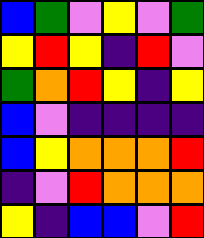[["blue", "green", "violet", "yellow", "violet", "green"], ["yellow", "red", "yellow", "indigo", "red", "violet"], ["green", "orange", "red", "yellow", "indigo", "yellow"], ["blue", "violet", "indigo", "indigo", "indigo", "indigo"], ["blue", "yellow", "orange", "orange", "orange", "red"], ["indigo", "violet", "red", "orange", "orange", "orange"], ["yellow", "indigo", "blue", "blue", "violet", "red"]]